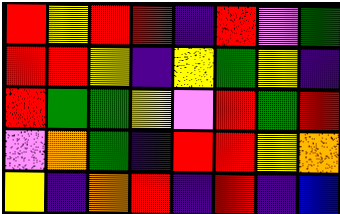[["red", "yellow", "red", "red", "indigo", "red", "violet", "green"], ["red", "red", "yellow", "indigo", "yellow", "green", "yellow", "indigo"], ["red", "green", "green", "yellow", "violet", "red", "green", "red"], ["violet", "orange", "green", "indigo", "red", "red", "yellow", "orange"], ["yellow", "indigo", "orange", "red", "indigo", "red", "indigo", "blue"]]